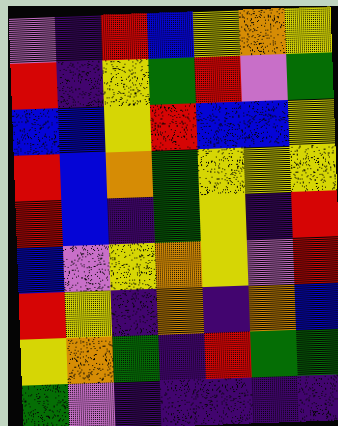[["violet", "indigo", "red", "blue", "yellow", "orange", "yellow"], ["red", "indigo", "yellow", "green", "red", "violet", "green"], ["blue", "blue", "yellow", "red", "blue", "blue", "yellow"], ["red", "blue", "orange", "green", "yellow", "yellow", "yellow"], ["red", "blue", "indigo", "green", "yellow", "indigo", "red"], ["blue", "violet", "yellow", "orange", "yellow", "violet", "red"], ["red", "yellow", "indigo", "orange", "indigo", "orange", "blue"], ["yellow", "orange", "green", "indigo", "red", "green", "green"], ["green", "violet", "indigo", "indigo", "indigo", "indigo", "indigo"]]